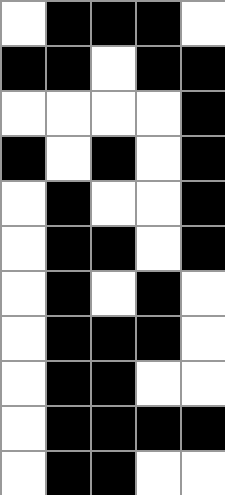[["white", "black", "black", "black", "white"], ["black", "black", "white", "black", "black"], ["white", "white", "white", "white", "black"], ["black", "white", "black", "white", "black"], ["white", "black", "white", "white", "black"], ["white", "black", "black", "white", "black"], ["white", "black", "white", "black", "white"], ["white", "black", "black", "black", "white"], ["white", "black", "black", "white", "white"], ["white", "black", "black", "black", "black"], ["white", "black", "black", "white", "white"]]